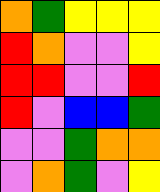[["orange", "green", "yellow", "yellow", "yellow"], ["red", "orange", "violet", "violet", "yellow"], ["red", "red", "violet", "violet", "red"], ["red", "violet", "blue", "blue", "green"], ["violet", "violet", "green", "orange", "orange"], ["violet", "orange", "green", "violet", "yellow"]]